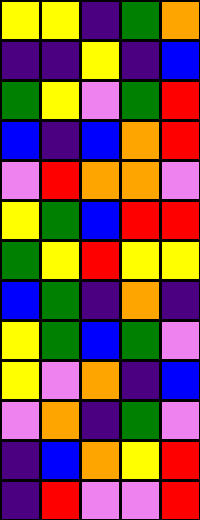[["yellow", "yellow", "indigo", "green", "orange"], ["indigo", "indigo", "yellow", "indigo", "blue"], ["green", "yellow", "violet", "green", "red"], ["blue", "indigo", "blue", "orange", "red"], ["violet", "red", "orange", "orange", "violet"], ["yellow", "green", "blue", "red", "red"], ["green", "yellow", "red", "yellow", "yellow"], ["blue", "green", "indigo", "orange", "indigo"], ["yellow", "green", "blue", "green", "violet"], ["yellow", "violet", "orange", "indigo", "blue"], ["violet", "orange", "indigo", "green", "violet"], ["indigo", "blue", "orange", "yellow", "red"], ["indigo", "red", "violet", "violet", "red"]]